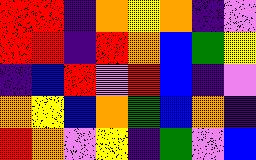[["red", "red", "indigo", "orange", "yellow", "orange", "indigo", "violet"], ["red", "red", "indigo", "red", "orange", "blue", "green", "yellow"], ["indigo", "blue", "red", "violet", "red", "blue", "indigo", "violet"], ["orange", "yellow", "blue", "orange", "green", "blue", "orange", "indigo"], ["red", "orange", "violet", "yellow", "indigo", "green", "violet", "blue"]]